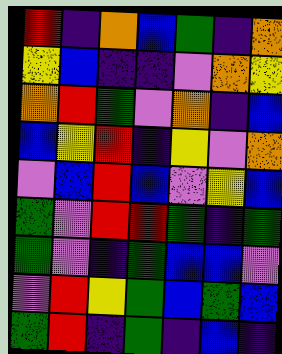[["red", "indigo", "orange", "blue", "green", "indigo", "orange"], ["yellow", "blue", "indigo", "indigo", "violet", "orange", "yellow"], ["orange", "red", "green", "violet", "orange", "indigo", "blue"], ["blue", "yellow", "red", "indigo", "yellow", "violet", "orange"], ["violet", "blue", "red", "blue", "violet", "yellow", "blue"], ["green", "violet", "red", "red", "green", "indigo", "green"], ["green", "violet", "indigo", "green", "blue", "blue", "violet"], ["violet", "red", "yellow", "green", "blue", "green", "blue"], ["green", "red", "indigo", "green", "indigo", "blue", "indigo"]]